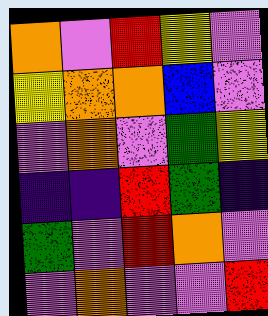[["orange", "violet", "red", "yellow", "violet"], ["yellow", "orange", "orange", "blue", "violet"], ["violet", "orange", "violet", "green", "yellow"], ["indigo", "indigo", "red", "green", "indigo"], ["green", "violet", "red", "orange", "violet"], ["violet", "orange", "violet", "violet", "red"]]